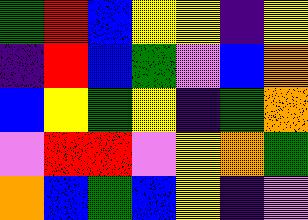[["green", "red", "blue", "yellow", "yellow", "indigo", "yellow"], ["indigo", "red", "blue", "green", "violet", "blue", "orange"], ["blue", "yellow", "green", "yellow", "indigo", "green", "orange"], ["violet", "red", "red", "violet", "yellow", "orange", "green"], ["orange", "blue", "green", "blue", "yellow", "indigo", "violet"]]